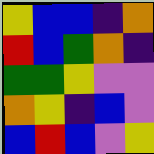[["yellow", "blue", "blue", "indigo", "orange"], ["red", "blue", "green", "orange", "indigo"], ["green", "green", "yellow", "violet", "violet"], ["orange", "yellow", "indigo", "blue", "violet"], ["blue", "red", "blue", "violet", "yellow"]]